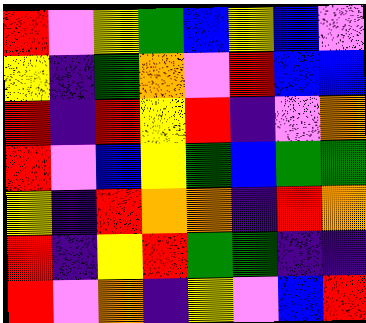[["red", "violet", "yellow", "green", "blue", "yellow", "blue", "violet"], ["yellow", "indigo", "green", "orange", "violet", "red", "blue", "blue"], ["red", "indigo", "red", "yellow", "red", "indigo", "violet", "orange"], ["red", "violet", "blue", "yellow", "green", "blue", "green", "green"], ["yellow", "indigo", "red", "orange", "orange", "indigo", "red", "orange"], ["red", "indigo", "yellow", "red", "green", "green", "indigo", "indigo"], ["red", "violet", "orange", "indigo", "yellow", "violet", "blue", "red"]]